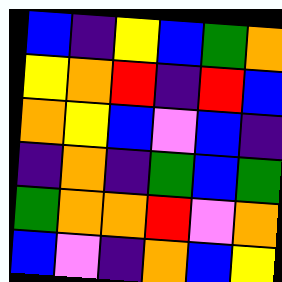[["blue", "indigo", "yellow", "blue", "green", "orange"], ["yellow", "orange", "red", "indigo", "red", "blue"], ["orange", "yellow", "blue", "violet", "blue", "indigo"], ["indigo", "orange", "indigo", "green", "blue", "green"], ["green", "orange", "orange", "red", "violet", "orange"], ["blue", "violet", "indigo", "orange", "blue", "yellow"]]